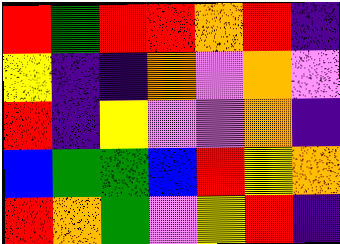[["red", "green", "red", "red", "orange", "red", "indigo"], ["yellow", "indigo", "indigo", "orange", "violet", "orange", "violet"], ["red", "indigo", "yellow", "violet", "violet", "orange", "indigo"], ["blue", "green", "green", "blue", "red", "yellow", "orange"], ["red", "orange", "green", "violet", "yellow", "red", "indigo"]]